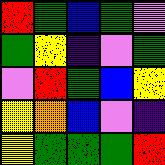[["red", "green", "blue", "green", "violet"], ["green", "yellow", "indigo", "violet", "green"], ["violet", "red", "green", "blue", "yellow"], ["yellow", "orange", "blue", "violet", "indigo"], ["yellow", "green", "green", "green", "red"]]